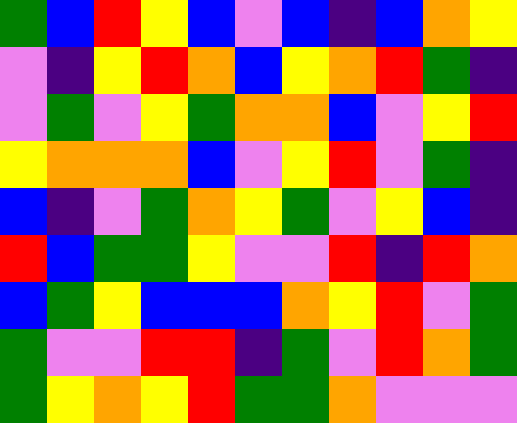[["green", "blue", "red", "yellow", "blue", "violet", "blue", "indigo", "blue", "orange", "yellow"], ["violet", "indigo", "yellow", "red", "orange", "blue", "yellow", "orange", "red", "green", "indigo"], ["violet", "green", "violet", "yellow", "green", "orange", "orange", "blue", "violet", "yellow", "red"], ["yellow", "orange", "orange", "orange", "blue", "violet", "yellow", "red", "violet", "green", "indigo"], ["blue", "indigo", "violet", "green", "orange", "yellow", "green", "violet", "yellow", "blue", "indigo"], ["red", "blue", "green", "green", "yellow", "violet", "violet", "red", "indigo", "red", "orange"], ["blue", "green", "yellow", "blue", "blue", "blue", "orange", "yellow", "red", "violet", "green"], ["green", "violet", "violet", "red", "red", "indigo", "green", "violet", "red", "orange", "green"], ["green", "yellow", "orange", "yellow", "red", "green", "green", "orange", "violet", "violet", "violet"]]